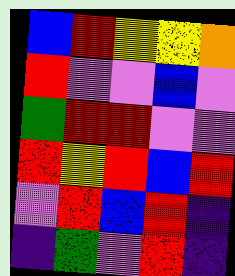[["blue", "red", "yellow", "yellow", "orange"], ["red", "violet", "violet", "blue", "violet"], ["green", "red", "red", "violet", "violet"], ["red", "yellow", "red", "blue", "red"], ["violet", "red", "blue", "red", "indigo"], ["indigo", "green", "violet", "red", "indigo"]]